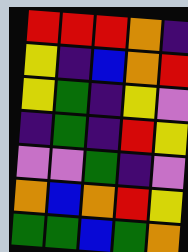[["red", "red", "red", "orange", "indigo"], ["yellow", "indigo", "blue", "orange", "red"], ["yellow", "green", "indigo", "yellow", "violet"], ["indigo", "green", "indigo", "red", "yellow"], ["violet", "violet", "green", "indigo", "violet"], ["orange", "blue", "orange", "red", "yellow"], ["green", "green", "blue", "green", "orange"]]